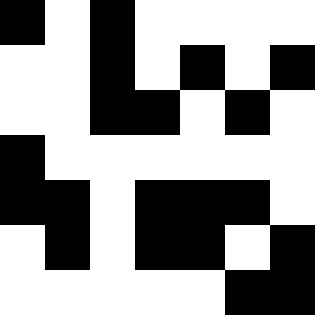[["black", "white", "black", "white", "white", "white", "white"], ["white", "white", "black", "white", "black", "white", "black"], ["white", "white", "black", "black", "white", "black", "white"], ["black", "white", "white", "white", "white", "white", "white"], ["black", "black", "white", "black", "black", "black", "white"], ["white", "black", "white", "black", "black", "white", "black"], ["white", "white", "white", "white", "white", "black", "black"]]